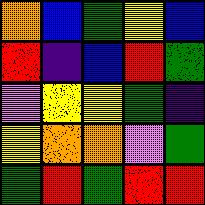[["orange", "blue", "green", "yellow", "blue"], ["red", "indigo", "blue", "red", "green"], ["violet", "yellow", "yellow", "green", "indigo"], ["yellow", "orange", "orange", "violet", "green"], ["green", "red", "green", "red", "red"]]